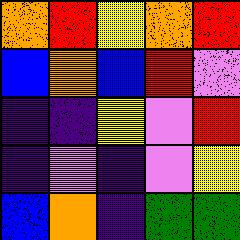[["orange", "red", "yellow", "orange", "red"], ["blue", "orange", "blue", "red", "violet"], ["indigo", "indigo", "yellow", "violet", "red"], ["indigo", "violet", "indigo", "violet", "yellow"], ["blue", "orange", "indigo", "green", "green"]]